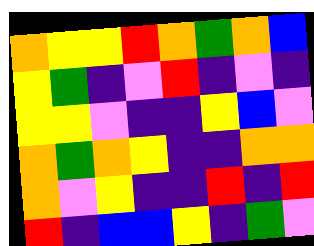[["orange", "yellow", "yellow", "red", "orange", "green", "orange", "blue"], ["yellow", "green", "indigo", "violet", "red", "indigo", "violet", "indigo"], ["yellow", "yellow", "violet", "indigo", "indigo", "yellow", "blue", "violet"], ["orange", "green", "orange", "yellow", "indigo", "indigo", "orange", "orange"], ["orange", "violet", "yellow", "indigo", "indigo", "red", "indigo", "red"], ["red", "indigo", "blue", "blue", "yellow", "indigo", "green", "violet"]]